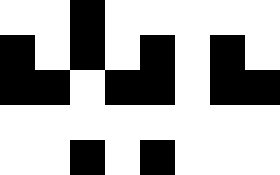[["white", "white", "black", "white", "white", "white", "white", "white"], ["black", "white", "black", "white", "black", "white", "black", "white"], ["black", "black", "white", "black", "black", "white", "black", "black"], ["white", "white", "white", "white", "white", "white", "white", "white"], ["white", "white", "black", "white", "black", "white", "white", "white"]]